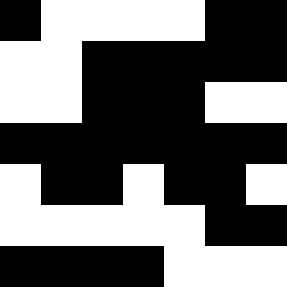[["black", "white", "white", "white", "white", "black", "black"], ["white", "white", "black", "black", "black", "black", "black"], ["white", "white", "black", "black", "black", "white", "white"], ["black", "black", "black", "black", "black", "black", "black"], ["white", "black", "black", "white", "black", "black", "white"], ["white", "white", "white", "white", "white", "black", "black"], ["black", "black", "black", "black", "white", "white", "white"]]